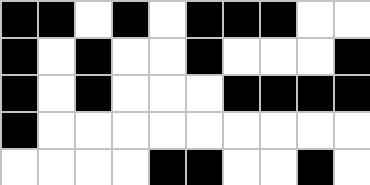[["black", "black", "white", "black", "white", "black", "black", "black", "white", "white"], ["black", "white", "black", "white", "white", "black", "white", "white", "white", "black"], ["black", "white", "black", "white", "white", "white", "black", "black", "black", "black"], ["black", "white", "white", "white", "white", "white", "white", "white", "white", "white"], ["white", "white", "white", "white", "black", "black", "white", "white", "black", "white"]]